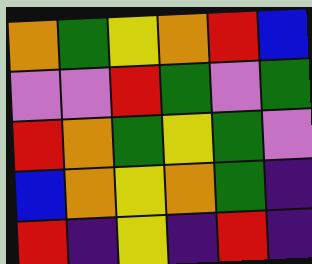[["orange", "green", "yellow", "orange", "red", "blue"], ["violet", "violet", "red", "green", "violet", "green"], ["red", "orange", "green", "yellow", "green", "violet"], ["blue", "orange", "yellow", "orange", "green", "indigo"], ["red", "indigo", "yellow", "indigo", "red", "indigo"]]